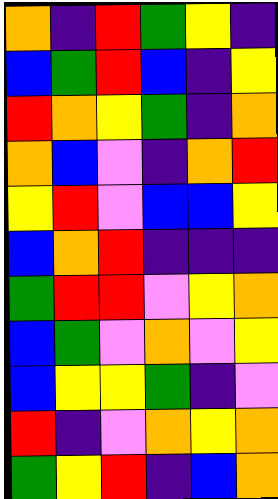[["orange", "indigo", "red", "green", "yellow", "indigo"], ["blue", "green", "red", "blue", "indigo", "yellow"], ["red", "orange", "yellow", "green", "indigo", "orange"], ["orange", "blue", "violet", "indigo", "orange", "red"], ["yellow", "red", "violet", "blue", "blue", "yellow"], ["blue", "orange", "red", "indigo", "indigo", "indigo"], ["green", "red", "red", "violet", "yellow", "orange"], ["blue", "green", "violet", "orange", "violet", "yellow"], ["blue", "yellow", "yellow", "green", "indigo", "violet"], ["red", "indigo", "violet", "orange", "yellow", "orange"], ["green", "yellow", "red", "indigo", "blue", "orange"]]